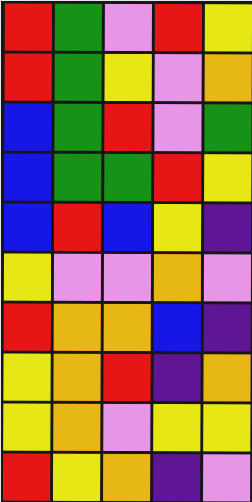[["red", "green", "violet", "red", "yellow"], ["red", "green", "yellow", "violet", "orange"], ["blue", "green", "red", "violet", "green"], ["blue", "green", "green", "red", "yellow"], ["blue", "red", "blue", "yellow", "indigo"], ["yellow", "violet", "violet", "orange", "violet"], ["red", "orange", "orange", "blue", "indigo"], ["yellow", "orange", "red", "indigo", "orange"], ["yellow", "orange", "violet", "yellow", "yellow"], ["red", "yellow", "orange", "indigo", "violet"]]